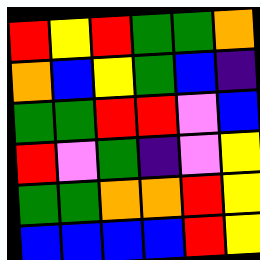[["red", "yellow", "red", "green", "green", "orange"], ["orange", "blue", "yellow", "green", "blue", "indigo"], ["green", "green", "red", "red", "violet", "blue"], ["red", "violet", "green", "indigo", "violet", "yellow"], ["green", "green", "orange", "orange", "red", "yellow"], ["blue", "blue", "blue", "blue", "red", "yellow"]]